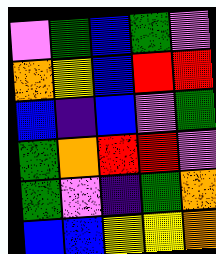[["violet", "green", "blue", "green", "violet"], ["orange", "yellow", "blue", "red", "red"], ["blue", "indigo", "blue", "violet", "green"], ["green", "orange", "red", "red", "violet"], ["green", "violet", "indigo", "green", "orange"], ["blue", "blue", "yellow", "yellow", "orange"]]